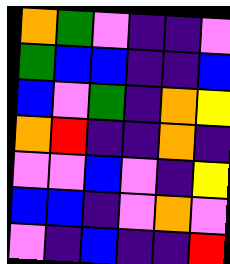[["orange", "green", "violet", "indigo", "indigo", "violet"], ["green", "blue", "blue", "indigo", "indigo", "blue"], ["blue", "violet", "green", "indigo", "orange", "yellow"], ["orange", "red", "indigo", "indigo", "orange", "indigo"], ["violet", "violet", "blue", "violet", "indigo", "yellow"], ["blue", "blue", "indigo", "violet", "orange", "violet"], ["violet", "indigo", "blue", "indigo", "indigo", "red"]]